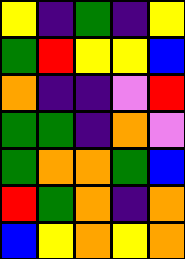[["yellow", "indigo", "green", "indigo", "yellow"], ["green", "red", "yellow", "yellow", "blue"], ["orange", "indigo", "indigo", "violet", "red"], ["green", "green", "indigo", "orange", "violet"], ["green", "orange", "orange", "green", "blue"], ["red", "green", "orange", "indigo", "orange"], ["blue", "yellow", "orange", "yellow", "orange"]]